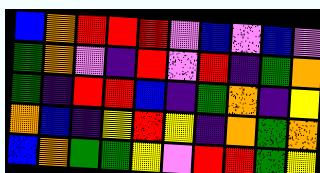[["blue", "orange", "red", "red", "red", "violet", "blue", "violet", "blue", "violet"], ["green", "orange", "violet", "indigo", "red", "violet", "red", "indigo", "green", "orange"], ["green", "indigo", "red", "red", "blue", "indigo", "green", "orange", "indigo", "yellow"], ["orange", "blue", "indigo", "yellow", "red", "yellow", "indigo", "orange", "green", "orange"], ["blue", "orange", "green", "green", "yellow", "violet", "red", "red", "green", "yellow"]]